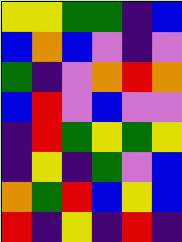[["yellow", "yellow", "green", "green", "indigo", "blue"], ["blue", "orange", "blue", "violet", "indigo", "violet"], ["green", "indigo", "violet", "orange", "red", "orange"], ["blue", "red", "violet", "blue", "violet", "violet"], ["indigo", "red", "green", "yellow", "green", "yellow"], ["indigo", "yellow", "indigo", "green", "violet", "blue"], ["orange", "green", "red", "blue", "yellow", "blue"], ["red", "indigo", "yellow", "indigo", "red", "indigo"]]